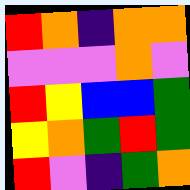[["red", "orange", "indigo", "orange", "orange"], ["violet", "violet", "violet", "orange", "violet"], ["red", "yellow", "blue", "blue", "green"], ["yellow", "orange", "green", "red", "green"], ["red", "violet", "indigo", "green", "orange"]]